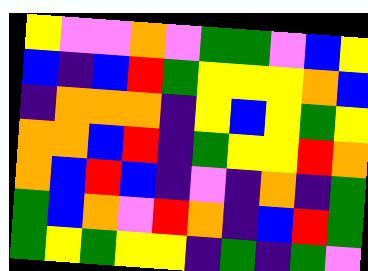[["yellow", "violet", "violet", "orange", "violet", "green", "green", "violet", "blue", "yellow"], ["blue", "indigo", "blue", "red", "green", "yellow", "yellow", "yellow", "orange", "blue"], ["indigo", "orange", "orange", "orange", "indigo", "yellow", "blue", "yellow", "green", "yellow"], ["orange", "orange", "blue", "red", "indigo", "green", "yellow", "yellow", "red", "orange"], ["orange", "blue", "red", "blue", "indigo", "violet", "indigo", "orange", "indigo", "green"], ["green", "blue", "orange", "violet", "red", "orange", "indigo", "blue", "red", "green"], ["green", "yellow", "green", "yellow", "yellow", "indigo", "green", "indigo", "green", "violet"]]